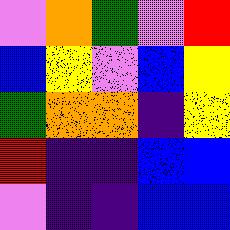[["violet", "orange", "green", "violet", "red"], ["blue", "yellow", "violet", "blue", "yellow"], ["green", "orange", "orange", "indigo", "yellow"], ["red", "indigo", "indigo", "blue", "blue"], ["violet", "indigo", "indigo", "blue", "blue"]]